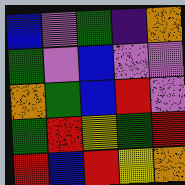[["blue", "violet", "green", "indigo", "orange"], ["green", "violet", "blue", "violet", "violet"], ["orange", "green", "blue", "red", "violet"], ["green", "red", "yellow", "green", "red"], ["red", "blue", "red", "yellow", "orange"]]